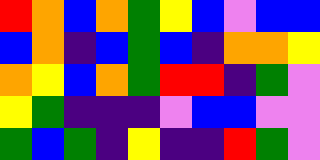[["red", "orange", "blue", "orange", "green", "yellow", "blue", "violet", "blue", "blue"], ["blue", "orange", "indigo", "blue", "green", "blue", "indigo", "orange", "orange", "yellow"], ["orange", "yellow", "blue", "orange", "green", "red", "red", "indigo", "green", "violet"], ["yellow", "green", "indigo", "indigo", "indigo", "violet", "blue", "blue", "violet", "violet"], ["green", "blue", "green", "indigo", "yellow", "indigo", "indigo", "red", "green", "violet"]]